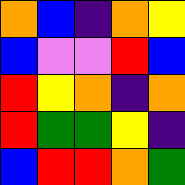[["orange", "blue", "indigo", "orange", "yellow"], ["blue", "violet", "violet", "red", "blue"], ["red", "yellow", "orange", "indigo", "orange"], ["red", "green", "green", "yellow", "indigo"], ["blue", "red", "red", "orange", "green"]]